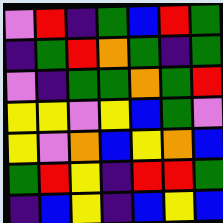[["violet", "red", "indigo", "green", "blue", "red", "green"], ["indigo", "green", "red", "orange", "green", "indigo", "green"], ["violet", "indigo", "green", "green", "orange", "green", "red"], ["yellow", "yellow", "violet", "yellow", "blue", "green", "violet"], ["yellow", "violet", "orange", "blue", "yellow", "orange", "blue"], ["green", "red", "yellow", "indigo", "red", "red", "green"], ["indigo", "blue", "yellow", "indigo", "blue", "yellow", "blue"]]